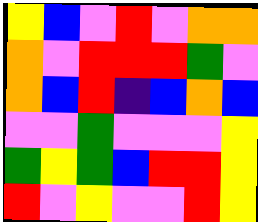[["yellow", "blue", "violet", "red", "violet", "orange", "orange"], ["orange", "violet", "red", "red", "red", "green", "violet"], ["orange", "blue", "red", "indigo", "blue", "orange", "blue"], ["violet", "violet", "green", "violet", "violet", "violet", "yellow"], ["green", "yellow", "green", "blue", "red", "red", "yellow"], ["red", "violet", "yellow", "violet", "violet", "red", "yellow"]]